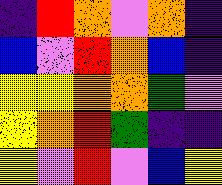[["indigo", "red", "orange", "violet", "orange", "indigo"], ["blue", "violet", "red", "orange", "blue", "indigo"], ["yellow", "yellow", "orange", "orange", "green", "violet"], ["yellow", "orange", "red", "green", "indigo", "indigo"], ["yellow", "violet", "red", "violet", "blue", "yellow"]]